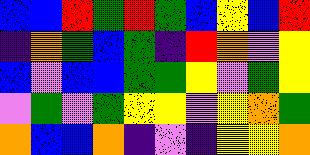[["blue", "blue", "red", "green", "red", "green", "blue", "yellow", "blue", "red"], ["indigo", "orange", "green", "blue", "green", "indigo", "red", "orange", "violet", "yellow"], ["blue", "violet", "blue", "blue", "green", "green", "yellow", "violet", "green", "yellow"], ["violet", "green", "violet", "green", "yellow", "yellow", "violet", "yellow", "orange", "green"], ["orange", "blue", "blue", "orange", "indigo", "violet", "indigo", "yellow", "yellow", "orange"]]